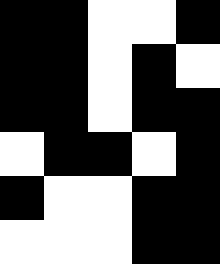[["black", "black", "white", "white", "black"], ["black", "black", "white", "black", "white"], ["black", "black", "white", "black", "black"], ["white", "black", "black", "white", "black"], ["black", "white", "white", "black", "black"], ["white", "white", "white", "black", "black"]]